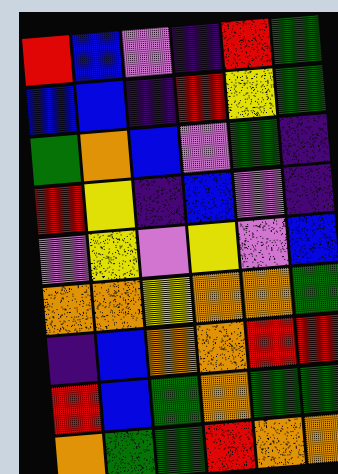[["red", "blue", "violet", "indigo", "red", "green"], ["blue", "blue", "indigo", "red", "yellow", "green"], ["green", "orange", "blue", "violet", "green", "indigo"], ["red", "yellow", "indigo", "blue", "violet", "indigo"], ["violet", "yellow", "violet", "yellow", "violet", "blue"], ["orange", "orange", "yellow", "orange", "orange", "green"], ["indigo", "blue", "orange", "orange", "red", "red"], ["red", "blue", "green", "orange", "green", "green"], ["orange", "green", "green", "red", "orange", "orange"]]